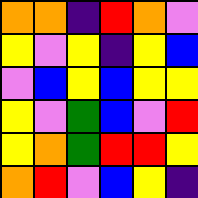[["orange", "orange", "indigo", "red", "orange", "violet"], ["yellow", "violet", "yellow", "indigo", "yellow", "blue"], ["violet", "blue", "yellow", "blue", "yellow", "yellow"], ["yellow", "violet", "green", "blue", "violet", "red"], ["yellow", "orange", "green", "red", "red", "yellow"], ["orange", "red", "violet", "blue", "yellow", "indigo"]]